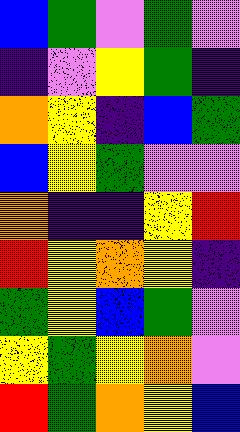[["blue", "green", "violet", "green", "violet"], ["indigo", "violet", "yellow", "green", "indigo"], ["orange", "yellow", "indigo", "blue", "green"], ["blue", "yellow", "green", "violet", "violet"], ["orange", "indigo", "indigo", "yellow", "red"], ["red", "yellow", "orange", "yellow", "indigo"], ["green", "yellow", "blue", "green", "violet"], ["yellow", "green", "yellow", "orange", "violet"], ["red", "green", "orange", "yellow", "blue"]]